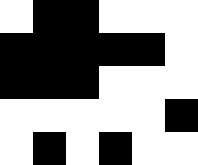[["white", "black", "black", "white", "white", "white"], ["black", "black", "black", "black", "black", "white"], ["black", "black", "black", "white", "white", "white"], ["white", "white", "white", "white", "white", "black"], ["white", "black", "white", "black", "white", "white"]]